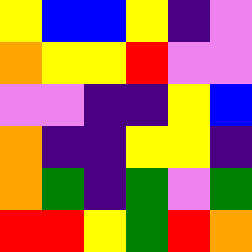[["yellow", "blue", "blue", "yellow", "indigo", "violet"], ["orange", "yellow", "yellow", "red", "violet", "violet"], ["violet", "violet", "indigo", "indigo", "yellow", "blue"], ["orange", "indigo", "indigo", "yellow", "yellow", "indigo"], ["orange", "green", "indigo", "green", "violet", "green"], ["red", "red", "yellow", "green", "red", "orange"]]